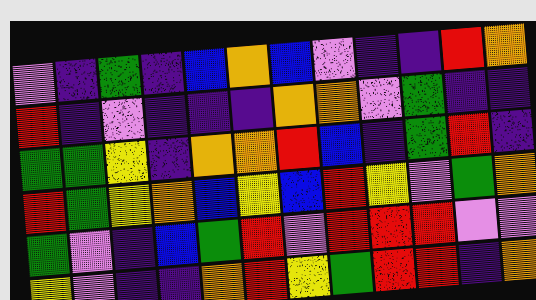[["violet", "indigo", "green", "indigo", "blue", "orange", "blue", "violet", "indigo", "indigo", "red", "orange"], ["red", "indigo", "violet", "indigo", "indigo", "indigo", "orange", "orange", "violet", "green", "indigo", "indigo"], ["green", "green", "yellow", "indigo", "orange", "orange", "red", "blue", "indigo", "green", "red", "indigo"], ["red", "green", "yellow", "orange", "blue", "yellow", "blue", "red", "yellow", "violet", "green", "orange"], ["green", "violet", "indigo", "blue", "green", "red", "violet", "red", "red", "red", "violet", "violet"], ["yellow", "violet", "indigo", "indigo", "orange", "red", "yellow", "green", "red", "red", "indigo", "orange"]]